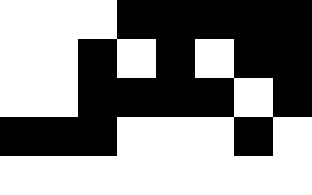[["white", "white", "white", "black", "black", "black", "black", "black"], ["white", "white", "black", "white", "black", "white", "black", "black"], ["white", "white", "black", "black", "black", "black", "white", "black"], ["black", "black", "black", "white", "white", "white", "black", "white"], ["white", "white", "white", "white", "white", "white", "white", "white"]]